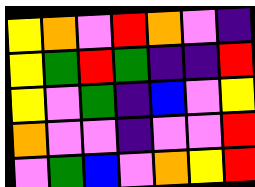[["yellow", "orange", "violet", "red", "orange", "violet", "indigo"], ["yellow", "green", "red", "green", "indigo", "indigo", "red"], ["yellow", "violet", "green", "indigo", "blue", "violet", "yellow"], ["orange", "violet", "violet", "indigo", "violet", "violet", "red"], ["violet", "green", "blue", "violet", "orange", "yellow", "red"]]